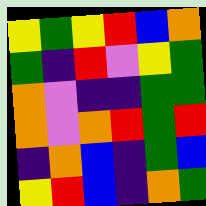[["yellow", "green", "yellow", "red", "blue", "orange"], ["green", "indigo", "red", "violet", "yellow", "green"], ["orange", "violet", "indigo", "indigo", "green", "green"], ["orange", "violet", "orange", "red", "green", "red"], ["indigo", "orange", "blue", "indigo", "green", "blue"], ["yellow", "red", "blue", "indigo", "orange", "green"]]